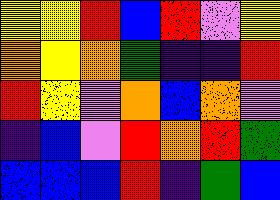[["yellow", "yellow", "red", "blue", "red", "violet", "yellow"], ["orange", "yellow", "orange", "green", "indigo", "indigo", "red"], ["red", "yellow", "violet", "orange", "blue", "orange", "violet"], ["indigo", "blue", "violet", "red", "orange", "red", "green"], ["blue", "blue", "blue", "red", "indigo", "green", "blue"]]